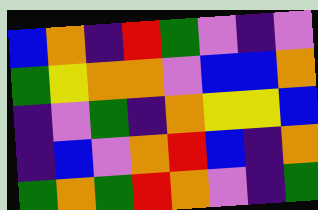[["blue", "orange", "indigo", "red", "green", "violet", "indigo", "violet"], ["green", "yellow", "orange", "orange", "violet", "blue", "blue", "orange"], ["indigo", "violet", "green", "indigo", "orange", "yellow", "yellow", "blue"], ["indigo", "blue", "violet", "orange", "red", "blue", "indigo", "orange"], ["green", "orange", "green", "red", "orange", "violet", "indigo", "green"]]